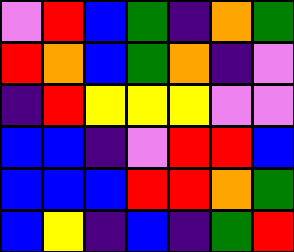[["violet", "red", "blue", "green", "indigo", "orange", "green"], ["red", "orange", "blue", "green", "orange", "indigo", "violet"], ["indigo", "red", "yellow", "yellow", "yellow", "violet", "violet"], ["blue", "blue", "indigo", "violet", "red", "red", "blue"], ["blue", "blue", "blue", "red", "red", "orange", "green"], ["blue", "yellow", "indigo", "blue", "indigo", "green", "red"]]